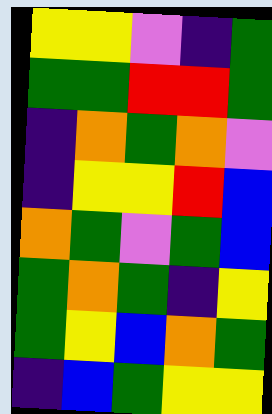[["yellow", "yellow", "violet", "indigo", "green"], ["green", "green", "red", "red", "green"], ["indigo", "orange", "green", "orange", "violet"], ["indigo", "yellow", "yellow", "red", "blue"], ["orange", "green", "violet", "green", "blue"], ["green", "orange", "green", "indigo", "yellow"], ["green", "yellow", "blue", "orange", "green"], ["indigo", "blue", "green", "yellow", "yellow"]]